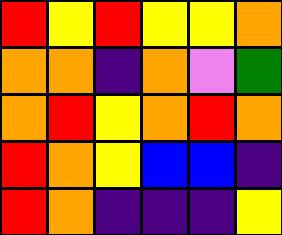[["red", "yellow", "red", "yellow", "yellow", "orange"], ["orange", "orange", "indigo", "orange", "violet", "green"], ["orange", "red", "yellow", "orange", "red", "orange"], ["red", "orange", "yellow", "blue", "blue", "indigo"], ["red", "orange", "indigo", "indigo", "indigo", "yellow"]]